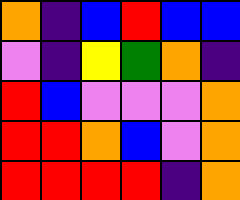[["orange", "indigo", "blue", "red", "blue", "blue"], ["violet", "indigo", "yellow", "green", "orange", "indigo"], ["red", "blue", "violet", "violet", "violet", "orange"], ["red", "red", "orange", "blue", "violet", "orange"], ["red", "red", "red", "red", "indigo", "orange"]]